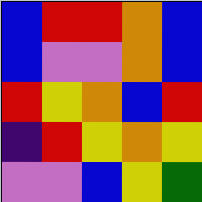[["blue", "red", "red", "orange", "blue"], ["blue", "violet", "violet", "orange", "blue"], ["red", "yellow", "orange", "blue", "red"], ["indigo", "red", "yellow", "orange", "yellow"], ["violet", "violet", "blue", "yellow", "green"]]